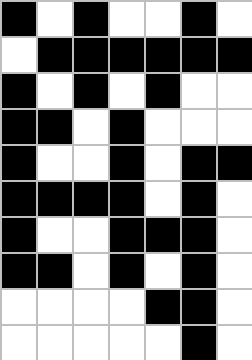[["black", "white", "black", "white", "white", "black", "white"], ["white", "black", "black", "black", "black", "black", "black"], ["black", "white", "black", "white", "black", "white", "white"], ["black", "black", "white", "black", "white", "white", "white"], ["black", "white", "white", "black", "white", "black", "black"], ["black", "black", "black", "black", "white", "black", "white"], ["black", "white", "white", "black", "black", "black", "white"], ["black", "black", "white", "black", "white", "black", "white"], ["white", "white", "white", "white", "black", "black", "white"], ["white", "white", "white", "white", "white", "black", "white"]]